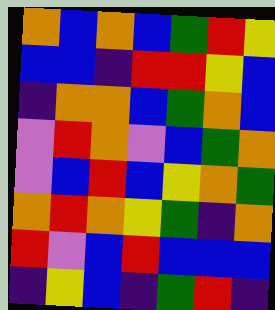[["orange", "blue", "orange", "blue", "green", "red", "yellow"], ["blue", "blue", "indigo", "red", "red", "yellow", "blue"], ["indigo", "orange", "orange", "blue", "green", "orange", "blue"], ["violet", "red", "orange", "violet", "blue", "green", "orange"], ["violet", "blue", "red", "blue", "yellow", "orange", "green"], ["orange", "red", "orange", "yellow", "green", "indigo", "orange"], ["red", "violet", "blue", "red", "blue", "blue", "blue"], ["indigo", "yellow", "blue", "indigo", "green", "red", "indigo"]]